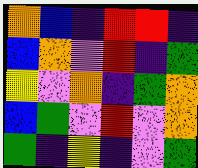[["orange", "blue", "indigo", "red", "red", "indigo"], ["blue", "orange", "violet", "red", "indigo", "green"], ["yellow", "violet", "orange", "indigo", "green", "orange"], ["blue", "green", "violet", "red", "violet", "orange"], ["green", "indigo", "yellow", "indigo", "violet", "green"]]